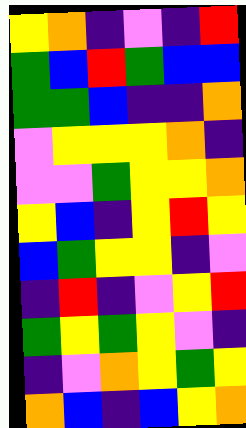[["yellow", "orange", "indigo", "violet", "indigo", "red"], ["green", "blue", "red", "green", "blue", "blue"], ["green", "green", "blue", "indigo", "indigo", "orange"], ["violet", "yellow", "yellow", "yellow", "orange", "indigo"], ["violet", "violet", "green", "yellow", "yellow", "orange"], ["yellow", "blue", "indigo", "yellow", "red", "yellow"], ["blue", "green", "yellow", "yellow", "indigo", "violet"], ["indigo", "red", "indigo", "violet", "yellow", "red"], ["green", "yellow", "green", "yellow", "violet", "indigo"], ["indigo", "violet", "orange", "yellow", "green", "yellow"], ["orange", "blue", "indigo", "blue", "yellow", "orange"]]